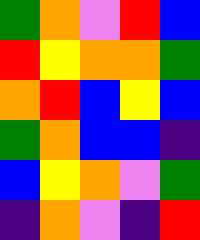[["green", "orange", "violet", "red", "blue"], ["red", "yellow", "orange", "orange", "green"], ["orange", "red", "blue", "yellow", "blue"], ["green", "orange", "blue", "blue", "indigo"], ["blue", "yellow", "orange", "violet", "green"], ["indigo", "orange", "violet", "indigo", "red"]]